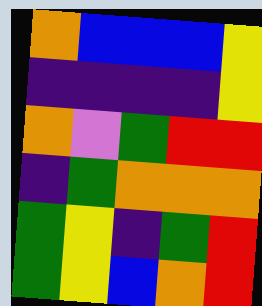[["orange", "blue", "blue", "blue", "yellow"], ["indigo", "indigo", "indigo", "indigo", "yellow"], ["orange", "violet", "green", "red", "red"], ["indigo", "green", "orange", "orange", "orange"], ["green", "yellow", "indigo", "green", "red"], ["green", "yellow", "blue", "orange", "red"]]